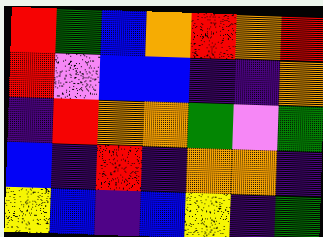[["red", "green", "blue", "orange", "red", "orange", "red"], ["red", "violet", "blue", "blue", "indigo", "indigo", "orange"], ["indigo", "red", "orange", "orange", "green", "violet", "green"], ["blue", "indigo", "red", "indigo", "orange", "orange", "indigo"], ["yellow", "blue", "indigo", "blue", "yellow", "indigo", "green"]]